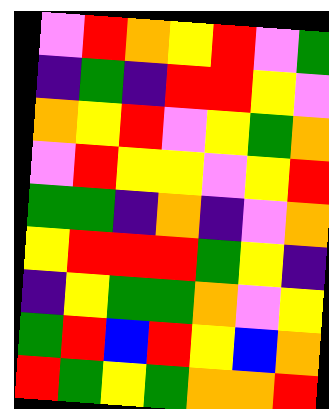[["violet", "red", "orange", "yellow", "red", "violet", "green"], ["indigo", "green", "indigo", "red", "red", "yellow", "violet"], ["orange", "yellow", "red", "violet", "yellow", "green", "orange"], ["violet", "red", "yellow", "yellow", "violet", "yellow", "red"], ["green", "green", "indigo", "orange", "indigo", "violet", "orange"], ["yellow", "red", "red", "red", "green", "yellow", "indigo"], ["indigo", "yellow", "green", "green", "orange", "violet", "yellow"], ["green", "red", "blue", "red", "yellow", "blue", "orange"], ["red", "green", "yellow", "green", "orange", "orange", "red"]]